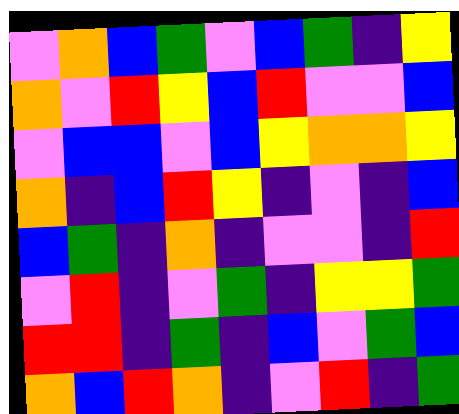[["violet", "orange", "blue", "green", "violet", "blue", "green", "indigo", "yellow"], ["orange", "violet", "red", "yellow", "blue", "red", "violet", "violet", "blue"], ["violet", "blue", "blue", "violet", "blue", "yellow", "orange", "orange", "yellow"], ["orange", "indigo", "blue", "red", "yellow", "indigo", "violet", "indigo", "blue"], ["blue", "green", "indigo", "orange", "indigo", "violet", "violet", "indigo", "red"], ["violet", "red", "indigo", "violet", "green", "indigo", "yellow", "yellow", "green"], ["red", "red", "indigo", "green", "indigo", "blue", "violet", "green", "blue"], ["orange", "blue", "red", "orange", "indigo", "violet", "red", "indigo", "green"]]